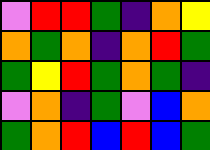[["violet", "red", "red", "green", "indigo", "orange", "yellow"], ["orange", "green", "orange", "indigo", "orange", "red", "green"], ["green", "yellow", "red", "green", "orange", "green", "indigo"], ["violet", "orange", "indigo", "green", "violet", "blue", "orange"], ["green", "orange", "red", "blue", "red", "blue", "green"]]